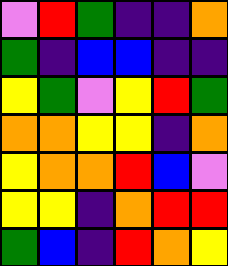[["violet", "red", "green", "indigo", "indigo", "orange"], ["green", "indigo", "blue", "blue", "indigo", "indigo"], ["yellow", "green", "violet", "yellow", "red", "green"], ["orange", "orange", "yellow", "yellow", "indigo", "orange"], ["yellow", "orange", "orange", "red", "blue", "violet"], ["yellow", "yellow", "indigo", "orange", "red", "red"], ["green", "blue", "indigo", "red", "orange", "yellow"]]